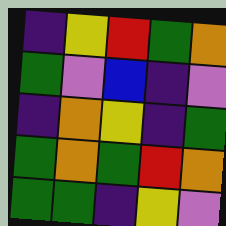[["indigo", "yellow", "red", "green", "orange"], ["green", "violet", "blue", "indigo", "violet"], ["indigo", "orange", "yellow", "indigo", "green"], ["green", "orange", "green", "red", "orange"], ["green", "green", "indigo", "yellow", "violet"]]